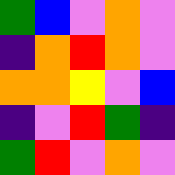[["green", "blue", "violet", "orange", "violet"], ["indigo", "orange", "red", "orange", "violet"], ["orange", "orange", "yellow", "violet", "blue"], ["indigo", "violet", "red", "green", "indigo"], ["green", "red", "violet", "orange", "violet"]]